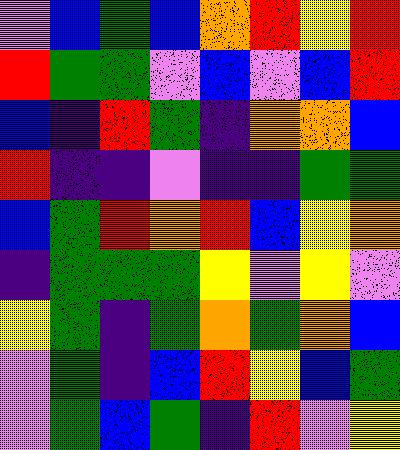[["violet", "blue", "green", "blue", "orange", "red", "yellow", "red"], ["red", "green", "green", "violet", "blue", "violet", "blue", "red"], ["blue", "indigo", "red", "green", "indigo", "orange", "orange", "blue"], ["red", "indigo", "indigo", "violet", "indigo", "indigo", "green", "green"], ["blue", "green", "red", "orange", "red", "blue", "yellow", "orange"], ["indigo", "green", "green", "green", "yellow", "violet", "yellow", "violet"], ["yellow", "green", "indigo", "green", "orange", "green", "orange", "blue"], ["violet", "green", "indigo", "blue", "red", "yellow", "blue", "green"], ["violet", "green", "blue", "green", "indigo", "red", "violet", "yellow"]]